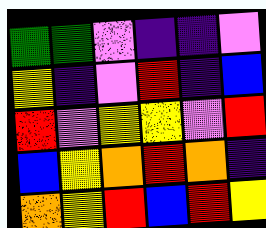[["green", "green", "violet", "indigo", "indigo", "violet"], ["yellow", "indigo", "violet", "red", "indigo", "blue"], ["red", "violet", "yellow", "yellow", "violet", "red"], ["blue", "yellow", "orange", "red", "orange", "indigo"], ["orange", "yellow", "red", "blue", "red", "yellow"]]